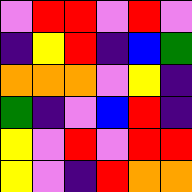[["violet", "red", "red", "violet", "red", "violet"], ["indigo", "yellow", "red", "indigo", "blue", "green"], ["orange", "orange", "orange", "violet", "yellow", "indigo"], ["green", "indigo", "violet", "blue", "red", "indigo"], ["yellow", "violet", "red", "violet", "red", "red"], ["yellow", "violet", "indigo", "red", "orange", "orange"]]